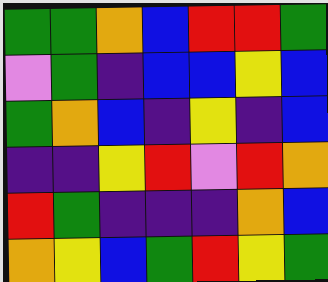[["green", "green", "orange", "blue", "red", "red", "green"], ["violet", "green", "indigo", "blue", "blue", "yellow", "blue"], ["green", "orange", "blue", "indigo", "yellow", "indigo", "blue"], ["indigo", "indigo", "yellow", "red", "violet", "red", "orange"], ["red", "green", "indigo", "indigo", "indigo", "orange", "blue"], ["orange", "yellow", "blue", "green", "red", "yellow", "green"]]